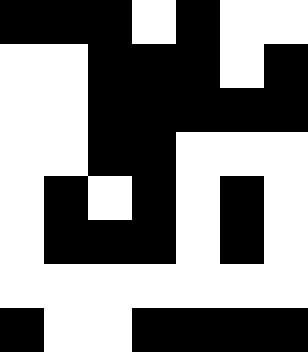[["black", "black", "black", "white", "black", "white", "white"], ["white", "white", "black", "black", "black", "white", "black"], ["white", "white", "black", "black", "black", "black", "black"], ["white", "white", "black", "black", "white", "white", "white"], ["white", "black", "white", "black", "white", "black", "white"], ["white", "black", "black", "black", "white", "black", "white"], ["white", "white", "white", "white", "white", "white", "white"], ["black", "white", "white", "black", "black", "black", "black"]]